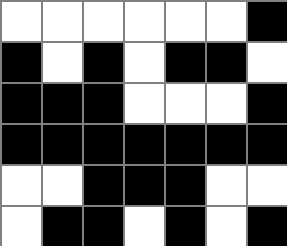[["white", "white", "white", "white", "white", "white", "black"], ["black", "white", "black", "white", "black", "black", "white"], ["black", "black", "black", "white", "white", "white", "black"], ["black", "black", "black", "black", "black", "black", "black"], ["white", "white", "black", "black", "black", "white", "white"], ["white", "black", "black", "white", "black", "white", "black"]]